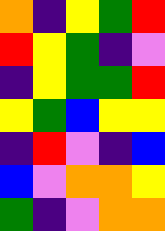[["orange", "indigo", "yellow", "green", "red"], ["red", "yellow", "green", "indigo", "violet"], ["indigo", "yellow", "green", "green", "red"], ["yellow", "green", "blue", "yellow", "yellow"], ["indigo", "red", "violet", "indigo", "blue"], ["blue", "violet", "orange", "orange", "yellow"], ["green", "indigo", "violet", "orange", "orange"]]